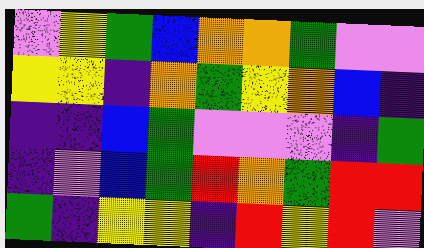[["violet", "yellow", "green", "blue", "orange", "orange", "green", "violet", "violet"], ["yellow", "yellow", "indigo", "orange", "green", "yellow", "orange", "blue", "indigo"], ["indigo", "indigo", "blue", "green", "violet", "violet", "violet", "indigo", "green"], ["indigo", "violet", "blue", "green", "red", "orange", "green", "red", "red"], ["green", "indigo", "yellow", "yellow", "indigo", "red", "yellow", "red", "violet"]]